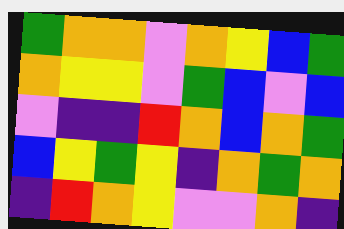[["green", "orange", "orange", "violet", "orange", "yellow", "blue", "green"], ["orange", "yellow", "yellow", "violet", "green", "blue", "violet", "blue"], ["violet", "indigo", "indigo", "red", "orange", "blue", "orange", "green"], ["blue", "yellow", "green", "yellow", "indigo", "orange", "green", "orange"], ["indigo", "red", "orange", "yellow", "violet", "violet", "orange", "indigo"]]